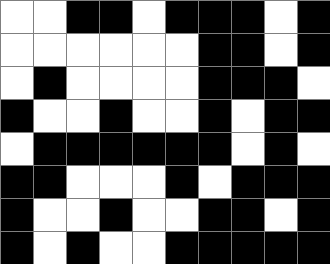[["white", "white", "black", "black", "white", "black", "black", "black", "white", "black"], ["white", "white", "white", "white", "white", "white", "black", "black", "white", "black"], ["white", "black", "white", "white", "white", "white", "black", "black", "black", "white"], ["black", "white", "white", "black", "white", "white", "black", "white", "black", "black"], ["white", "black", "black", "black", "black", "black", "black", "white", "black", "white"], ["black", "black", "white", "white", "white", "black", "white", "black", "black", "black"], ["black", "white", "white", "black", "white", "white", "black", "black", "white", "black"], ["black", "white", "black", "white", "white", "black", "black", "black", "black", "black"]]